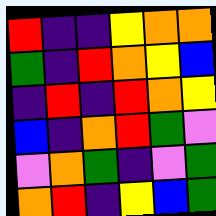[["red", "indigo", "indigo", "yellow", "orange", "orange"], ["green", "indigo", "red", "orange", "yellow", "blue"], ["indigo", "red", "indigo", "red", "orange", "yellow"], ["blue", "indigo", "orange", "red", "green", "violet"], ["violet", "orange", "green", "indigo", "violet", "green"], ["orange", "red", "indigo", "yellow", "blue", "green"]]